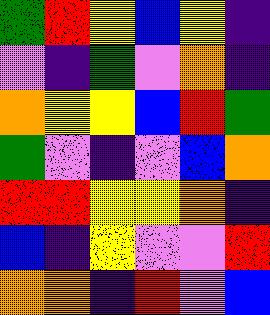[["green", "red", "yellow", "blue", "yellow", "indigo"], ["violet", "indigo", "green", "violet", "orange", "indigo"], ["orange", "yellow", "yellow", "blue", "red", "green"], ["green", "violet", "indigo", "violet", "blue", "orange"], ["red", "red", "yellow", "yellow", "orange", "indigo"], ["blue", "indigo", "yellow", "violet", "violet", "red"], ["orange", "orange", "indigo", "red", "violet", "blue"]]